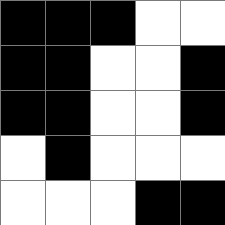[["black", "black", "black", "white", "white"], ["black", "black", "white", "white", "black"], ["black", "black", "white", "white", "black"], ["white", "black", "white", "white", "white"], ["white", "white", "white", "black", "black"]]